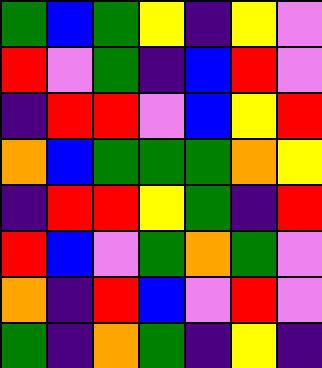[["green", "blue", "green", "yellow", "indigo", "yellow", "violet"], ["red", "violet", "green", "indigo", "blue", "red", "violet"], ["indigo", "red", "red", "violet", "blue", "yellow", "red"], ["orange", "blue", "green", "green", "green", "orange", "yellow"], ["indigo", "red", "red", "yellow", "green", "indigo", "red"], ["red", "blue", "violet", "green", "orange", "green", "violet"], ["orange", "indigo", "red", "blue", "violet", "red", "violet"], ["green", "indigo", "orange", "green", "indigo", "yellow", "indigo"]]